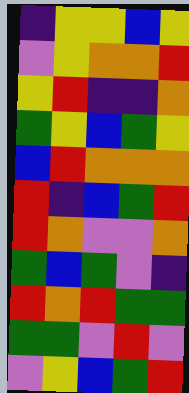[["indigo", "yellow", "yellow", "blue", "yellow"], ["violet", "yellow", "orange", "orange", "red"], ["yellow", "red", "indigo", "indigo", "orange"], ["green", "yellow", "blue", "green", "yellow"], ["blue", "red", "orange", "orange", "orange"], ["red", "indigo", "blue", "green", "red"], ["red", "orange", "violet", "violet", "orange"], ["green", "blue", "green", "violet", "indigo"], ["red", "orange", "red", "green", "green"], ["green", "green", "violet", "red", "violet"], ["violet", "yellow", "blue", "green", "red"]]